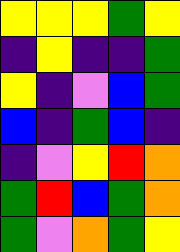[["yellow", "yellow", "yellow", "green", "yellow"], ["indigo", "yellow", "indigo", "indigo", "green"], ["yellow", "indigo", "violet", "blue", "green"], ["blue", "indigo", "green", "blue", "indigo"], ["indigo", "violet", "yellow", "red", "orange"], ["green", "red", "blue", "green", "orange"], ["green", "violet", "orange", "green", "yellow"]]